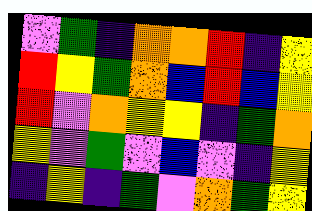[["violet", "green", "indigo", "orange", "orange", "red", "indigo", "yellow"], ["red", "yellow", "green", "orange", "blue", "red", "blue", "yellow"], ["red", "violet", "orange", "yellow", "yellow", "indigo", "green", "orange"], ["yellow", "violet", "green", "violet", "blue", "violet", "indigo", "yellow"], ["indigo", "yellow", "indigo", "green", "violet", "orange", "green", "yellow"]]